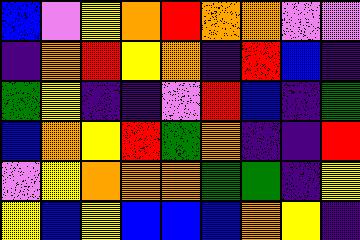[["blue", "violet", "yellow", "orange", "red", "orange", "orange", "violet", "violet"], ["indigo", "orange", "red", "yellow", "orange", "indigo", "red", "blue", "indigo"], ["green", "yellow", "indigo", "indigo", "violet", "red", "blue", "indigo", "green"], ["blue", "orange", "yellow", "red", "green", "orange", "indigo", "indigo", "red"], ["violet", "yellow", "orange", "orange", "orange", "green", "green", "indigo", "yellow"], ["yellow", "blue", "yellow", "blue", "blue", "blue", "orange", "yellow", "indigo"]]